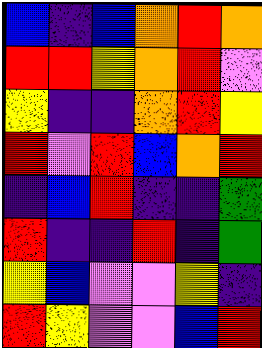[["blue", "indigo", "blue", "orange", "red", "orange"], ["red", "red", "yellow", "orange", "red", "violet"], ["yellow", "indigo", "indigo", "orange", "red", "yellow"], ["red", "violet", "red", "blue", "orange", "red"], ["indigo", "blue", "red", "indigo", "indigo", "green"], ["red", "indigo", "indigo", "red", "indigo", "green"], ["yellow", "blue", "violet", "violet", "yellow", "indigo"], ["red", "yellow", "violet", "violet", "blue", "red"]]